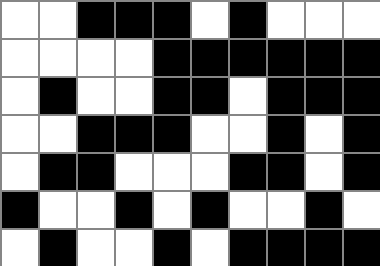[["white", "white", "black", "black", "black", "white", "black", "white", "white", "white"], ["white", "white", "white", "white", "black", "black", "black", "black", "black", "black"], ["white", "black", "white", "white", "black", "black", "white", "black", "black", "black"], ["white", "white", "black", "black", "black", "white", "white", "black", "white", "black"], ["white", "black", "black", "white", "white", "white", "black", "black", "white", "black"], ["black", "white", "white", "black", "white", "black", "white", "white", "black", "white"], ["white", "black", "white", "white", "black", "white", "black", "black", "black", "black"]]